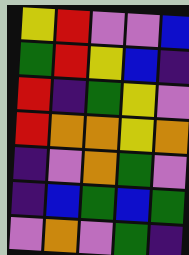[["yellow", "red", "violet", "violet", "blue"], ["green", "red", "yellow", "blue", "indigo"], ["red", "indigo", "green", "yellow", "violet"], ["red", "orange", "orange", "yellow", "orange"], ["indigo", "violet", "orange", "green", "violet"], ["indigo", "blue", "green", "blue", "green"], ["violet", "orange", "violet", "green", "indigo"]]